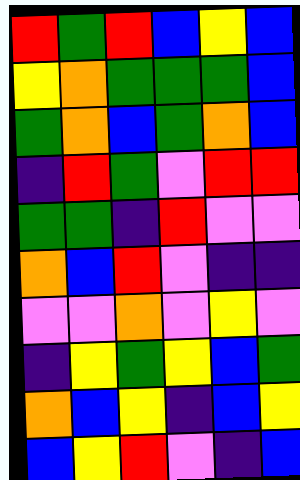[["red", "green", "red", "blue", "yellow", "blue"], ["yellow", "orange", "green", "green", "green", "blue"], ["green", "orange", "blue", "green", "orange", "blue"], ["indigo", "red", "green", "violet", "red", "red"], ["green", "green", "indigo", "red", "violet", "violet"], ["orange", "blue", "red", "violet", "indigo", "indigo"], ["violet", "violet", "orange", "violet", "yellow", "violet"], ["indigo", "yellow", "green", "yellow", "blue", "green"], ["orange", "blue", "yellow", "indigo", "blue", "yellow"], ["blue", "yellow", "red", "violet", "indigo", "blue"]]